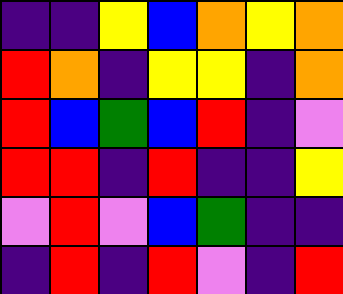[["indigo", "indigo", "yellow", "blue", "orange", "yellow", "orange"], ["red", "orange", "indigo", "yellow", "yellow", "indigo", "orange"], ["red", "blue", "green", "blue", "red", "indigo", "violet"], ["red", "red", "indigo", "red", "indigo", "indigo", "yellow"], ["violet", "red", "violet", "blue", "green", "indigo", "indigo"], ["indigo", "red", "indigo", "red", "violet", "indigo", "red"]]